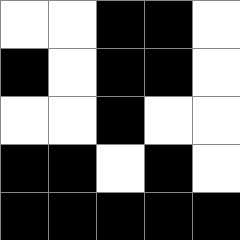[["white", "white", "black", "black", "white"], ["black", "white", "black", "black", "white"], ["white", "white", "black", "white", "white"], ["black", "black", "white", "black", "white"], ["black", "black", "black", "black", "black"]]